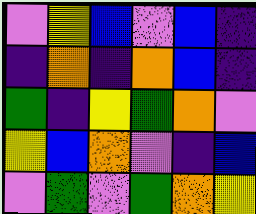[["violet", "yellow", "blue", "violet", "blue", "indigo"], ["indigo", "orange", "indigo", "orange", "blue", "indigo"], ["green", "indigo", "yellow", "green", "orange", "violet"], ["yellow", "blue", "orange", "violet", "indigo", "blue"], ["violet", "green", "violet", "green", "orange", "yellow"]]